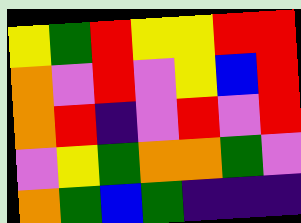[["yellow", "green", "red", "yellow", "yellow", "red", "red"], ["orange", "violet", "red", "violet", "yellow", "blue", "red"], ["orange", "red", "indigo", "violet", "red", "violet", "red"], ["violet", "yellow", "green", "orange", "orange", "green", "violet"], ["orange", "green", "blue", "green", "indigo", "indigo", "indigo"]]